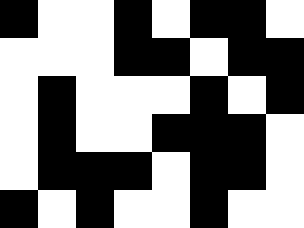[["black", "white", "white", "black", "white", "black", "black", "white"], ["white", "white", "white", "black", "black", "white", "black", "black"], ["white", "black", "white", "white", "white", "black", "white", "black"], ["white", "black", "white", "white", "black", "black", "black", "white"], ["white", "black", "black", "black", "white", "black", "black", "white"], ["black", "white", "black", "white", "white", "black", "white", "white"]]